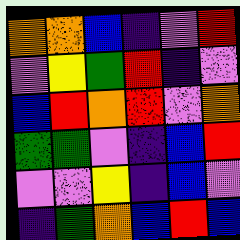[["orange", "orange", "blue", "indigo", "violet", "red"], ["violet", "yellow", "green", "red", "indigo", "violet"], ["blue", "red", "orange", "red", "violet", "orange"], ["green", "green", "violet", "indigo", "blue", "red"], ["violet", "violet", "yellow", "indigo", "blue", "violet"], ["indigo", "green", "orange", "blue", "red", "blue"]]